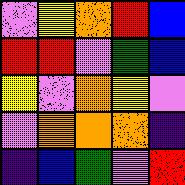[["violet", "yellow", "orange", "red", "blue"], ["red", "red", "violet", "green", "blue"], ["yellow", "violet", "orange", "yellow", "violet"], ["violet", "orange", "orange", "orange", "indigo"], ["indigo", "blue", "green", "violet", "red"]]